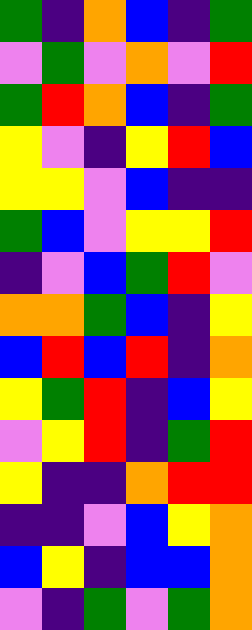[["green", "indigo", "orange", "blue", "indigo", "green"], ["violet", "green", "violet", "orange", "violet", "red"], ["green", "red", "orange", "blue", "indigo", "green"], ["yellow", "violet", "indigo", "yellow", "red", "blue"], ["yellow", "yellow", "violet", "blue", "indigo", "indigo"], ["green", "blue", "violet", "yellow", "yellow", "red"], ["indigo", "violet", "blue", "green", "red", "violet"], ["orange", "orange", "green", "blue", "indigo", "yellow"], ["blue", "red", "blue", "red", "indigo", "orange"], ["yellow", "green", "red", "indigo", "blue", "yellow"], ["violet", "yellow", "red", "indigo", "green", "red"], ["yellow", "indigo", "indigo", "orange", "red", "red"], ["indigo", "indigo", "violet", "blue", "yellow", "orange"], ["blue", "yellow", "indigo", "blue", "blue", "orange"], ["violet", "indigo", "green", "violet", "green", "orange"]]